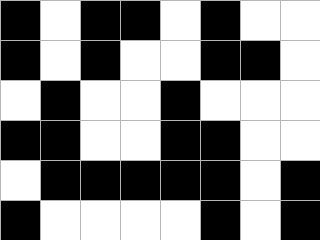[["black", "white", "black", "black", "white", "black", "white", "white"], ["black", "white", "black", "white", "white", "black", "black", "white"], ["white", "black", "white", "white", "black", "white", "white", "white"], ["black", "black", "white", "white", "black", "black", "white", "white"], ["white", "black", "black", "black", "black", "black", "white", "black"], ["black", "white", "white", "white", "white", "black", "white", "black"]]